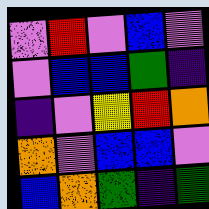[["violet", "red", "violet", "blue", "violet"], ["violet", "blue", "blue", "green", "indigo"], ["indigo", "violet", "yellow", "red", "orange"], ["orange", "violet", "blue", "blue", "violet"], ["blue", "orange", "green", "indigo", "green"]]